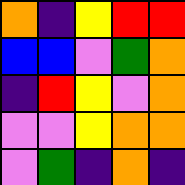[["orange", "indigo", "yellow", "red", "red"], ["blue", "blue", "violet", "green", "orange"], ["indigo", "red", "yellow", "violet", "orange"], ["violet", "violet", "yellow", "orange", "orange"], ["violet", "green", "indigo", "orange", "indigo"]]